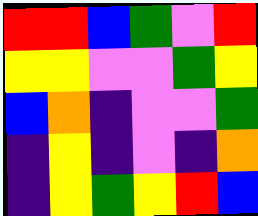[["red", "red", "blue", "green", "violet", "red"], ["yellow", "yellow", "violet", "violet", "green", "yellow"], ["blue", "orange", "indigo", "violet", "violet", "green"], ["indigo", "yellow", "indigo", "violet", "indigo", "orange"], ["indigo", "yellow", "green", "yellow", "red", "blue"]]